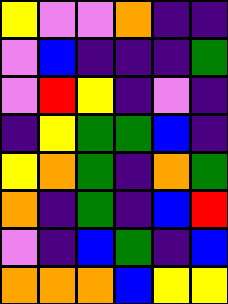[["yellow", "violet", "violet", "orange", "indigo", "indigo"], ["violet", "blue", "indigo", "indigo", "indigo", "green"], ["violet", "red", "yellow", "indigo", "violet", "indigo"], ["indigo", "yellow", "green", "green", "blue", "indigo"], ["yellow", "orange", "green", "indigo", "orange", "green"], ["orange", "indigo", "green", "indigo", "blue", "red"], ["violet", "indigo", "blue", "green", "indigo", "blue"], ["orange", "orange", "orange", "blue", "yellow", "yellow"]]